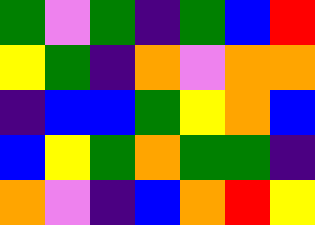[["green", "violet", "green", "indigo", "green", "blue", "red"], ["yellow", "green", "indigo", "orange", "violet", "orange", "orange"], ["indigo", "blue", "blue", "green", "yellow", "orange", "blue"], ["blue", "yellow", "green", "orange", "green", "green", "indigo"], ["orange", "violet", "indigo", "blue", "orange", "red", "yellow"]]